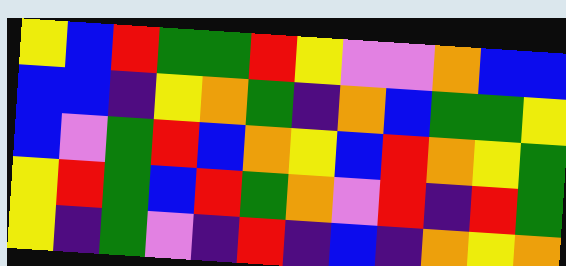[["yellow", "blue", "red", "green", "green", "red", "yellow", "violet", "violet", "orange", "blue", "blue"], ["blue", "blue", "indigo", "yellow", "orange", "green", "indigo", "orange", "blue", "green", "green", "yellow"], ["blue", "violet", "green", "red", "blue", "orange", "yellow", "blue", "red", "orange", "yellow", "green"], ["yellow", "red", "green", "blue", "red", "green", "orange", "violet", "red", "indigo", "red", "green"], ["yellow", "indigo", "green", "violet", "indigo", "red", "indigo", "blue", "indigo", "orange", "yellow", "orange"]]